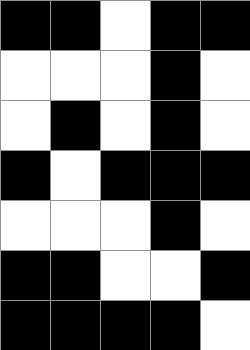[["black", "black", "white", "black", "black"], ["white", "white", "white", "black", "white"], ["white", "black", "white", "black", "white"], ["black", "white", "black", "black", "black"], ["white", "white", "white", "black", "white"], ["black", "black", "white", "white", "black"], ["black", "black", "black", "black", "white"]]